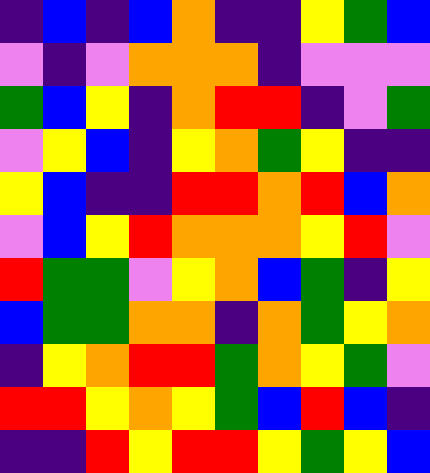[["indigo", "blue", "indigo", "blue", "orange", "indigo", "indigo", "yellow", "green", "blue"], ["violet", "indigo", "violet", "orange", "orange", "orange", "indigo", "violet", "violet", "violet"], ["green", "blue", "yellow", "indigo", "orange", "red", "red", "indigo", "violet", "green"], ["violet", "yellow", "blue", "indigo", "yellow", "orange", "green", "yellow", "indigo", "indigo"], ["yellow", "blue", "indigo", "indigo", "red", "red", "orange", "red", "blue", "orange"], ["violet", "blue", "yellow", "red", "orange", "orange", "orange", "yellow", "red", "violet"], ["red", "green", "green", "violet", "yellow", "orange", "blue", "green", "indigo", "yellow"], ["blue", "green", "green", "orange", "orange", "indigo", "orange", "green", "yellow", "orange"], ["indigo", "yellow", "orange", "red", "red", "green", "orange", "yellow", "green", "violet"], ["red", "red", "yellow", "orange", "yellow", "green", "blue", "red", "blue", "indigo"], ["indigo", "indigo", "red", "yellow", "red", "red", "yellow", "green", "yellow", "blue"]]